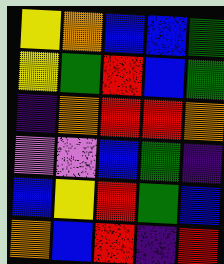[["yellow", "orange", "blue", "blue", "green"], ["yellow", "green", "red", "blue", "green"], ["indigo", "orange", "red", "red", "orange"], ["violet", "violet", "blue", "green", "indigo"], ["blue", "yellow", "red", "green", "blue"], ["orange", "blue", "red", "indigo", "red"]]